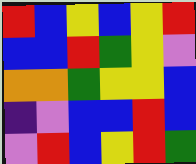[["red", "blue", "yellow", "blue", "yellow", "red"], ["blue", "blue", "red", "green", "yellow", "violet"], ["orange", "orange", "green", "yellow", "yellow", "blue"], ["indigo", "violet", "blue", "blue", "red", "blue"], ["violet", "red", "blue", "yellow", "red", "green"]]